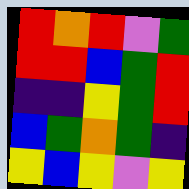[["red", "orange", "red", "violet", "green"], ["red", "red", "blue", "green", "red"], ["indigo", "indigo", "yellow", "green", "red"], ["blue", "green", "orange", "green", "indigo"], ["yellow", "blue", "yellow", "violet", "yellow"]]